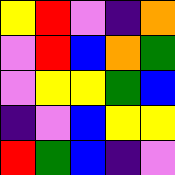[["yellow", "red", "violet", "indigo", "orange"], ["violet", "red", "blue", "orange", "green"], ["violet", "yellow", "yellow", "green", "blue"], ["indigo", "violet", "blue", "yellow", "yellow"], ["red", "green", "blue", "indigo", "violet"]]